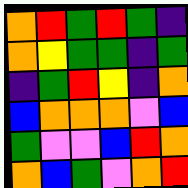[["orange", "red", "green", "red", "green", "indigo"], ["orange", "yellow", "green", "green", "indigo", "green"], ["indigo", "green", "red", "yellow", "indigo", "orange"], ["blue", "orange", "orange", "orange", "violet", "blue"], ["green", "violet", "violet", "blue", "red", "orange"], ["orange", "blue", "green", "violet", "orange", "red"]]